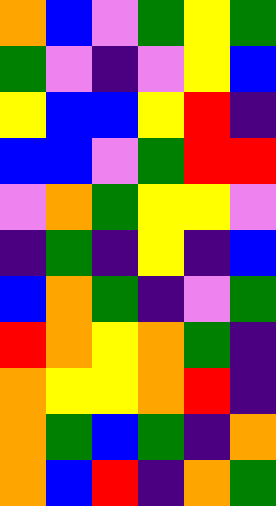[["orange", "blue", "violet", "green", "yellow", "green"], ["green", "violet", "indigo", "violet", "yellow", "blue"], ["yellow", "blue", "blue", "yellow", "red", "indigo"], ["blue", "blue", "violet", "green", "red", "red"], ["violet", "orange", "green", "yellow", "yellow", "violet"], ["indigo", "green", "indigo", "yellow", "indigo", "blue"], ["blue", "orange", "green", "indigo", "violet", "green"], ["red", "orange", "yellow", "orange", "green", "indigo"], ["orange", "yellow", "yellow", "orange", "red", "indigo"], ["orange", "green", "blue", "green", "indigo", "orange"], ["orange", "blue", "red", "indigo", "orange", "green"]]